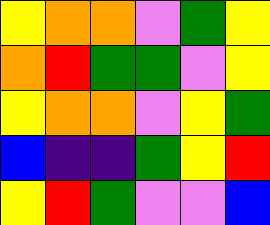[["yellow", "orange", "orange", "violet", "green", "yellow"], ["orange", "red", "green", "green", "violet", "yellow"], ["yellow", "orange", "orange", "violet", "yellow", "green"], ["blue", "indigo", "indigo", "green", "yellow", "red"], ["yellow", "red", "green", "violet", "violet", "blue"]]